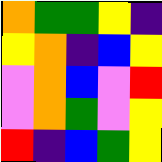[["orange", "green", "green", "yellow", "indigo"], ["yellow", "orange", "indigo", "blue", "yellow"], ["violet", "orange", "blue", "violet", "red"], ["violet", "orange", "green", "violet", "yellow"], ["red", "indigo", "blue", "green", "yellow"]]